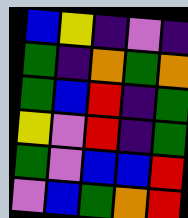[["blue", "yellow", "indigo", "violet", "indigo"], ["green", "indigo", "orange", "green", "orange"], ["green", "blue", "red", "indigo", "green"], ["yellow", "violet", "red", "indigo", "green"], ["green", "violet", "blue", "blue", "red"], ["violet", "blue", "green", "orange", "red"]]